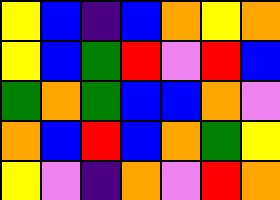[["yellow", "blue", "indigo", "blue", "orange", "yellow", "orange"], ["yellow", "blue", "green", "red", "violet", "red", "blue"], ["green", "orange", "green", "blue", "blue", "orange", "violet"], ["orange", "blue", "red", "blue", "orange", "green", "yellow"], ["yellow", "violet", "indigo", "orange", "violet", "red", "orange"]]